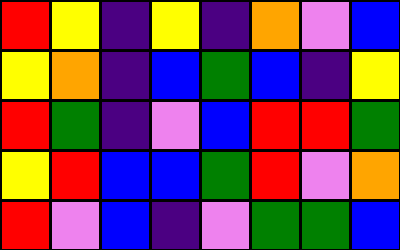[["red", "yellow", "indigo", "yellow", "indigo", "orange", "violet", "blue"], ["yellow", "orange", "indigo", "blue", "green", "blue", "indigo", "yellow"], ["red", "green", "indigo", "violet", "blue", "red", "red", "green"], ["yellow", "red", "blue", "blue", "green", "red", "violet", "orange"], ["red", "violet", "blue", "indigo", "violet", "green", "green", "blue"]]